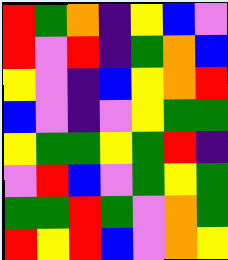[["red", "green", "orange", "indigo", "yellow", "blue", "violet"], ["red", "violet", "red", "indigo", "green", "orange", "blue"], ["yellow", "violet", "indigo", "blue", "yellow", "orange", "red"], ["blue", "violet", "indigo", "violet", "yellow", "green", "green"], ["yellow", "green", "green", "yellow", "green", "red", "indigo"], ["violet", "red", "blue", "violet", "green", "yellow", "green"], ["green", "green", "red", "green", "violet", "orange", "green"], ["red", "yellow", "red", "blue", "violet", "orange", "yellow"]]